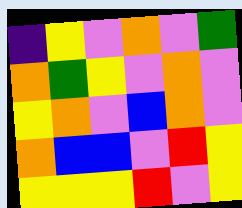[["indigo", "yellow", "violet", "orange", "violet", "green"], ["orange", "green", "yellow", "violet", "orange", "violet"], ["yellow", "orange", "violet", "blue", "orange", "violet"], ["orange", "blue", "blue", "violet", "red", "yellow"], ["yellow", "yellow", "yellow", "red", "violet", "yellow"]]